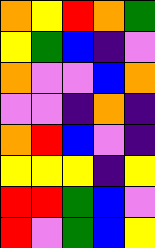[["orange", "yellow", "red", "orange", "green"], ["yellow", "green", "blue", "indigo", "violet"], ["orange", "violet", "violet", "blue", "orange"], ["violet", "violet", "indigo", "orange", "indigo"], ["orange", "red", "blue", "violet", "indigo"], ["yellow", "yellow", "yellow", "indigo", "yellow"], ["red", "red", "green", "blue", "violet"], ["red", "violet", "green", "blue", "yellow"]]